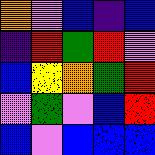[["orange", "violet", "blue", "indigo", "blue"], ["indigo", "red", "green", "red", "violet"], ["blue", "yellow", "orange", "green", "red"], ["violet", "green", "violet", "blue", "red"], ["blue", "violet", "blue", "blue", "blue"]]